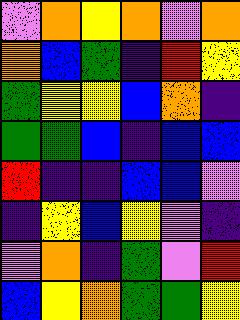[["violet", "orange", "yellow", "orange", "violet", "orange"], ["orange", "blue", "green", "indigo", "red", "yellow"], ["green", "yellow", "yellow", "blue", "orange", "indigo"], ["green", "green", "blue", "indigo", "blue", "blue"], ["red", "indigo", "indigo", "blue", "blue", "violet"], ["indigo", "yellow", "blue", "yellow", "violet", "indigo"], ["violet", "orange", "indigo", "green", "violet", "red"], ["blue", "yellow", "orange", "green", "green", "yellow"]]